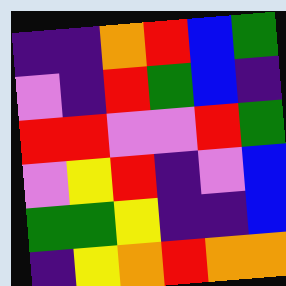[["indigo", "indigo", "orange", "red", "blue", "green"], ["violet", "indigo", "red", "green", "blue", "indigo"], ["red", "red", "violet", "violet", "red", "green"], ["violet", "yellow", "red", "indigo", "violet", "blue"], ["green", "green", "yellow", "indigo", "indigo", "blue"], ["indigo", "yellow", "orange", "red", "orange", "orange"]]